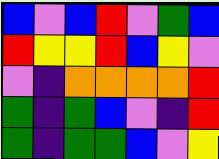[["blue", "violet", "blue", "red", "violet", "green", "blue"], ["red", "yellow", "yellow", "red", "blue", "yellow", "violet"], ["violet", "indigo", "orange", "orange", "orange", "orange", "red"], ["green", "indigo", "green", "blue", "violet", "indigo", "red"], ["green", "indigo", "green", "green", "blue", "violet", "yellow"]]